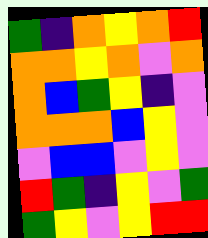[["green", "indigo", "orange", "yellow", "orange", "red"], ["orange", "orange", "yellow", "orange", "violet", "orange"], ["orange", "blue", "green", "yellow", "indigo", "violet"], ["orange", "orange", "orange", "blue", "yellow", "violet"], ["violet", "blue", "blue", "violet", "yellow", "violet"], ["red", "green", "indigo", "yellow", "violet", "green"], ["green", "yellow", "violet", "yellow", "red", "red"]]